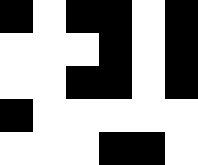[["black", "white", "black", "black", "white", "black"], ["white", "white", "white", "black", "white", "black"], ["white", "white", "black", "black", "white", "black"], ["black", "white", "white", "white", "white", "white"], ["white", "white", "white", "black", "black", "white"]]